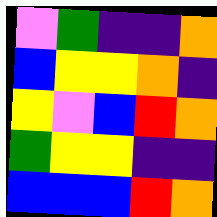[["violet", "green", "indigo", "indigo", "orange"], ["blue", "yellow", "yellow", "orange", "indigo"], ["yellow", "violet", "blue", "red", "orange"], ["green", "yellow", "yellow", "indigo", "indigo"], ["blue", "blue", "blue", "red", "orange"]]